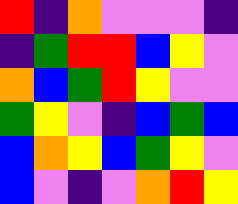[["red", "indigo", "orange", "violet", "violet", "violet", "indigo"], ["indigo", "green", "red", "red", "blue", "yellow", "violet"], ["orange", "blue", "green", "red", "yellow", "violet", "violet"], ["green", "yellow", "violet", "indigo", "blue", "green", "blue"], ["blue", "orange", "yellow", "blue", "green", "yellow", "violet"], ["blue", "violet", "indigo", "violet", "orange", "red", "yellow"]]